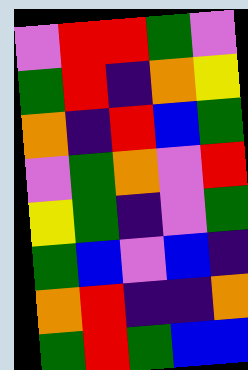[["violet", "red", "red", "green", "violet"], ["green", "red", "indigo", "orange", "yellow"], ["orange", "indigo", "red", "blue", "green"], ["violet", "green", "orange", "violet", "red"], ["yellow", "green", "indigo", "violet", "green"], ["green", "blue", "violet", "blue", "indigo"], ["orange", "red", "indigo", "indigo", "orange"], ["green", "red", "green", "blue", "blue"]]